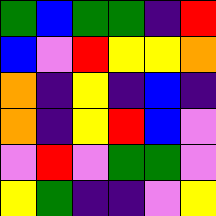[["green", "blue", "green", "green", "indigo", "red"], ["blue", "violet", "red", "yellow", "yellow", "orange"], ["orange", "indigo", "yellow", "indigo", "blue", "indigo"], ["orange", "indigo", "yellow", "red", "blue", "violet"], ["violet", "red", "violet", "green", "green", "violet"], ["yellow", "green", "indigo", "indigo", "violet", "yellow"]]